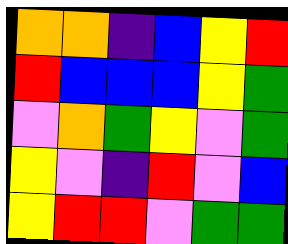[["orange", "orange", "indigo", "blue", "yellow", "red"], ["red", "blue", "blue", "blue", "yellow", "green"], ["violet", "orange", "green", "yellow", "violet", "green"], ["yellow", "violet", "indigo", "red", "violet", "blue"], ["yellow", "red", "red", "violet", "green", "green"]]